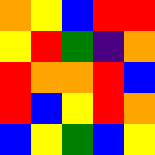[["orange", "yellow", "blue", "red", "red"], ["yellow", "red", "green", "indigo", "orange"], ["red", "orange", "orange", "red", "blue"], ["red", "blue", "yellow", "red", "orange"], ["blue", "yellow", "green", "blue", "yellow"]]